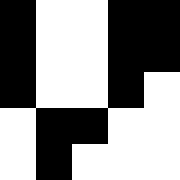[["black", "white", "white", "black", "black"], ["black", "white", "white", "black", "black"], ["black", "white", "white", "black", "white"], ["white", "black", "black", "white", "white"], ["white", "black", "white", "white", "white"]]